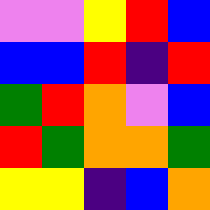[["violet", "violet", "yellow", "red", "blue"], ["blue", "blue", "red", "indigo", "red"], ["green", "red", "orange", "violet", "blue"], ["red", "green", "orange", "orange", "green"], ["yellow", "yellow", "indigo", "blue", "orange"]]